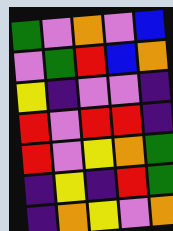[["green", "violet", "orange", "violet", "blue"], ["violet", "green", "red", "blue", "orange"], ["yellow", "indigo", "violet", "violet", "indigo"], ["red", "violet", "red", "red", "indigo"], ["red", "violet", "yellow", "orange", "green"], ["indigo", "yellow", "indigo", "red", "green"], ["indigo", "orange", "yellow", "violet", "orange"]]